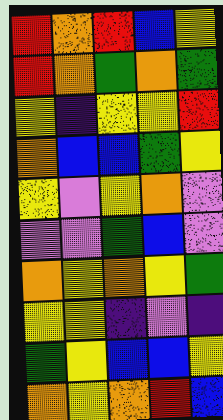[["red", "orange", "red", "blue", "yellow"], ["red", "orange", "green", "orange", "green"], ["yellow", "indigo", "yellow", "yellow", "red"], ["orange", "blue", "blue", "green", "yellow"], ["yellow", "violet", "yellow", "orange", "violet"], ["violet", "violet", "green", "blue", "violet"], ["orange", "yellow", "orange", "yellow", "green"], ["yellow", "yellow", "indigo", "violet", "indigo"], ["green", "yellow", "blue", "blue", "yellow"], ["orange", "yellow", "orange", "red", "blue"]]